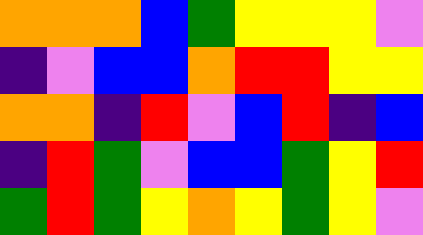[["orange", "orange", "orange", "blue", "green", "yellow", "yellow", "yellow", "violet"], ["indigo", "violet", "blue", "blue", "orange", "red", "red", "yellow", "yellow"], ["orange", "orange", "indigo", "red", "violet", "blue", "red", "indigo", "blue"], ["indigo", "red", "green", "violet", "blue", "blue", "green", "yellow", "red"], ["green", "red", "green", "yellow", "orange", "yellow", "green", "yellow", "violet"]]